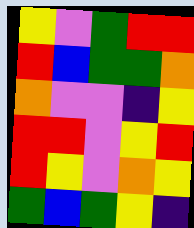[["yellow", "violet", "green", "red", "red"], ["red", "blue", "green", "green", "orange"], ["orange", "violet", "violet", "indigo", "yellow"], ["red", "red", "violet", "yellow", "red"], ["red", "yellow", "violet", "orange", "yellow"], ["green", "blue", "green", "yellow", "indigo"]]